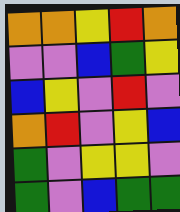[["orange", "orange", "yellow", "red", "orange"], ["violet", "violet", "blue", "green", "yellow"], ["blue", "yellow", "violet", "red", "violet"], ["orange", "red", "violet", "yellow", "blue"], ["green", "violet", "yellow", "yellow", "violet"], ["green", "violet", "blue", "green", "green"]]